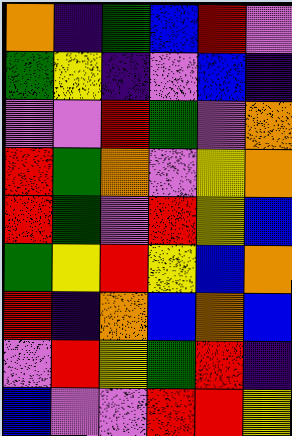[["orange", "indigo", "green", "blue", "red", "violet"], ["green", "yellow", "indigo", "violet", "blue", "indigo"], ["violet", "violet", "red", "green", "violet", "orange"], ["red", "green", "orange", "violet", "yellow", "orange"], ["red", "green", "violet", "red", "yellow", "blue"], ["green", "yellow", "red", "yellow", "blue", "orange"], ["red", "indigo", "orange", "blue", "orange", "blue"], ["violet", "red", "yellow", "green", "red", "indigo"], ["blue", "violet", "violet", "red", "red", "yellow"]]